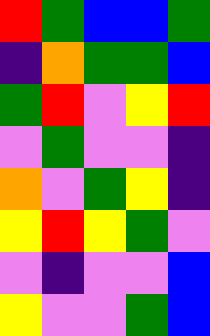[["red", "green", "blue", "blue", "green"], ["indigo", "orange", "green", "green", "blue"], ["green", "red", "violet", "yellow", "red"], ["violet", "green", "violet", "violet", "indigo"], ["orange", "violet", "green", "yellow", "indigo"], ["yellow", "red", "yellow", "green", "violet"], ["violet", "indigo", "violet", "violet", "blue"], ["yellow", "violet", "violet", "green", "blue"]]